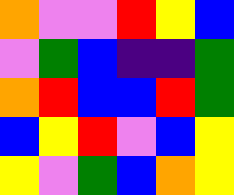[["orange", "violet", "violet", "red", "yellow", "blue"], ["violet", "green", "blue", "indigo", "indigo", "green"], ["orange", "red", "blue", "blue", "red", "green"], ["blue", "yellow", "red", "violet", "blue", "yellow"], ["yellow", "violet", "green", "blue", "orange", "yellow"]]